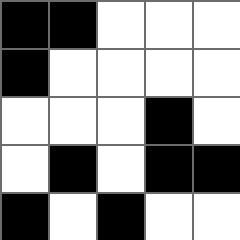[["black", "black", "white", "white", "white"], ["black", "white", "white", "white", "white"], ["white", "white", "white", "black", "white"], ["white", "black", "white", "black", "black"], ["black", "white", "black", "white", "white"]]